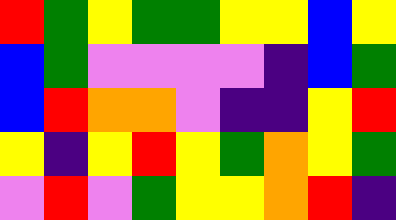[["red", "green", "yellow", "green", "green", "yellow", "yellow", "blue", "yellow"], ["blue", "green", "violet", "violet", "violet", "violet", "indigo", "blue", "green"], ["blue", "red", "orange", "orange", "violet", "indigo", "indigo", "yellow", "red"], ["yellow", "indigo", "yellow", "red", "yellow", "green", "orange", "yellow", "green"], ["violet", "red", "violet", "green", "yellow", "yellow", "orange", "red", "indigo"]]